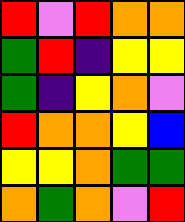[["red", "violet", "red", "orange", "orange"], ["green", "red", "indigo", "yellow", "yellow"], ["green", "indigo", "yellow", "orange", "violet"], ["red", "orange", "orange", "yellow", "blue"], ["yellow", "yellow", "orange", "green", "green"], ["orange", "green", "orange", "violet", "red"]]